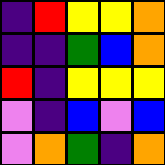[["indigo", "red", "yellow", "yellow", "orange"], ["indigo", "indigo", "green", "blue", "orange"], ["red", "indigo", "yellow", "yellow", "yellow"], ["violet", "indigo", "blue", "violet", "blue"], ["violet", "orange", "green", "indigo", "orange"]]